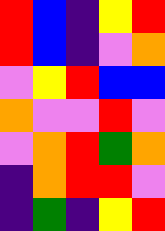[["red", "blue", "indigo", "yellow", "red"], ["red", "blue", "indigo", "violet", "orange"], ["violet", "yellow", "red", "blue", "blue"], ["orange", "violet", "violet", "red", "violet"], ["violet", "orange", "red", "green", "orange"], ["indigo", "orange", "red", "red", "violet"], ["indigo", "green", "indigo", "yellow", "red"]]